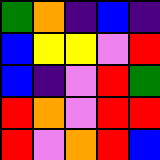[["green", "orange", "indigo", "blue", "indigo"], ["blue", "yellow", "yellow", "violet", "red"], ["blue", "indigo", "violet", "red", "green"], ["red", "orange", "violet", "red", "red"], ["red", "violet", "orange", "red", "blue"]]